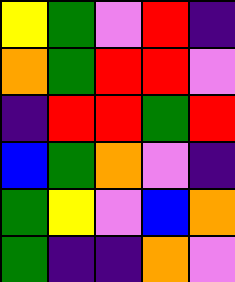[["yellow", "green", "violet", "red", "indigo"], ["orange", "green", "red", "red", "violet"], ["indigo", "red", "red", "green", "red"], ["blue", "green", "orange", "violet", "indigo"], ["green", "yellow", "violet", "blue", "orange"], ["green", "indigo", "indigo", "orange", "violet"]]